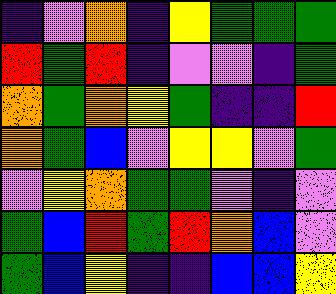[["indigo", "violet", "orange", "indigo", "yellow", "green", "green", "green"], ["red", "green", "red", "indigo", "violet", "violet", "indigo", "green"], ["orange", "green", "orange", "yellow", "green", "indigo", "indigo", "red"], ["orange", "green", "blue", "violet", "yellow", "yellow", "violet", "green"], ["violet", "yellow", "orange", "green", "green", "violet", "indigo", "violet"], ["green", "blue", "red", "green", "red", "orange", "blue", "violet"], ["green", "blue", "yellow", "indigo", "indigo", "blue", "blue", "yellow"]]